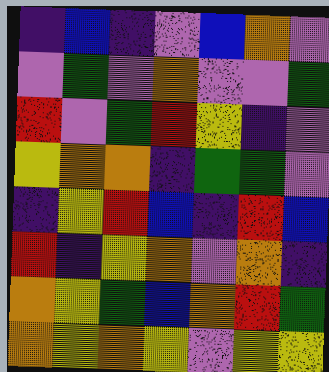[["indigo", "blue", "indigo", "violet", "blue", "orange", "violet"], ["violet", "green", "violet", "orange", "violet", "violet", "green"], ["red", "violet", "green", "red", "yellow", "indigo", "violet"], ["yellow", "orange", "orange", "indigo", "green", "green", "violet"], ["indigo", "yellow", "red", "blue", "indigo", "red", "blue"], ["red", "indigo", "yellow", "orange", "violet", "orange", "indigo"], ["orange", "yellow", "green", "blue", "orange", "red", "green"], ["orange", "yellow", "orange", "yellow", "violet", "yellow", "yellow"]]